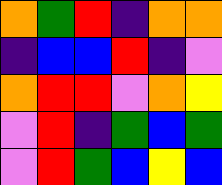[["orange", "green", "red", "indigo", "orange", "orange"], ["indigo", "blue", "blue", "red", "indigo", "violet"], ["orange", "red", "red", "violet", "orange", "yellow"], ["violet", "red", "indigo", "green", "blue", "green"], ["violet", "red", "green", "blue", "yellow", "blue"]]